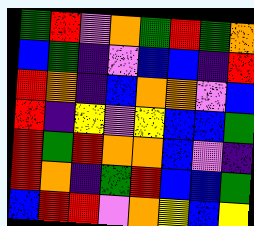[["green", "red", "violet", "orange", "green", "red", "green", "orange"], ["blue", "green", "indigo", "violet", "blue", "blue", "indigo", "red"], ["red", "orange", "indigo", "blue", "orange", "orange", "violet", "blue"], ["red", "indigo", "yellow", "violet", "yellow", "blue", "blue", "green"], ["red", "green", "red", "orange", "orange", "blue", "violet", "indigo"], ["red", "orange", "indigo", "green", "red", "blue", "blue", "green"], ["blue", "red", "red", "violet", "orange", "yellow", "blue", "yellow"]]